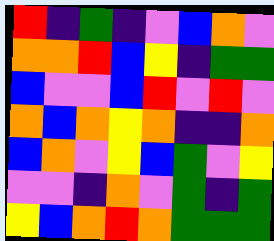[["red", "indigo", "green", "indigo", "violet", "blue", "orange", "violet"], ["orange", "orange", "red", "blue", "yellow", "indigo", "green", "green"], ["blue", "violet", "violet", "blue", "red", "violet", "red", "violet"], ["orange", "blue", "orange", "yellow", "orange", "indigo", "indigo", "orange"], ["blue", "orange", "violet", "yellow", "blue", "green", "violet", "yellow"], ["violet", "violet", "indigo", "orange", "violet", "green", "indigo", "green"], ["yellow", "blue", "orange", "red", "orange", "green", "green", "green"]]